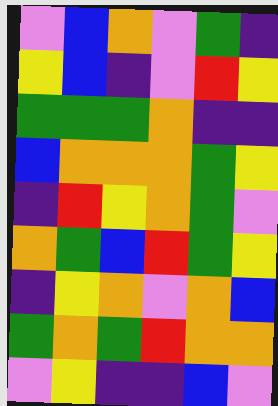[["violet", "blue", "orange", "violet", "green", "indigo"], ["yellow", "blue", "indigo", "violet", "red", "yellow"], ["green", "green", "green", "orange", "indigo", "indigo"], ["blue", "orange", "orange", "orange", "green", "yellow"], ["indigo", "red", "yellow", "orange", "green", "violet"], ["orange", "green", "blue", "red", "green", "yellow"], ["indigo", "yellow", "orange", "violet", "orange", "blue"], ["green", "orange", "green", "red", "orange", "orange"], ["violet", "yellow", "indigo", "indigo", "blue", "violet"]]